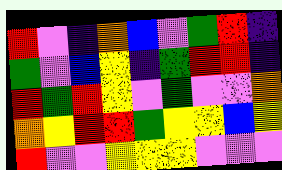[["red", "violet", "indigo", "orange", "blue", "violet", "green", "red", "indigo"], ["green", "violet", "blue", "yellow", "indigo", "green", "red", "red", "indigo"], ["red", "green", "red", "yellow", "violet", "green", "violet", "violet", "orange"], ["orange", "yellow", "red", "red", "green", "yellow", "yellow", "blue", "yellow"], ["red", "violet", "violet", "yellow", "yellow", "yellow", "violet", "violet", "violet"]]